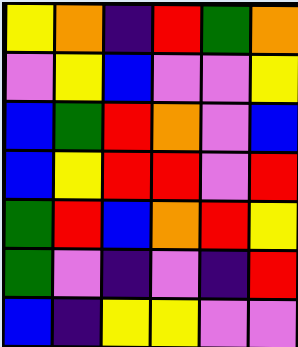[["yellow", "orange", "indigo", "red", "green", "orange"], ["violet", "yellow", "blue", "violet", "violet", "yellow"], ["blue", "green", "red", "orange", "violet", "blue"], ["blue", "yellow", "red", "red", "violet", "red"], ["green", "red", "blue", "orange", "red", "yellow"], ["green", "violet", "indigo", "violet", "indigo", "red"], ["blue", "indigo", "yellow", "yellow", "violet", "violet"]]